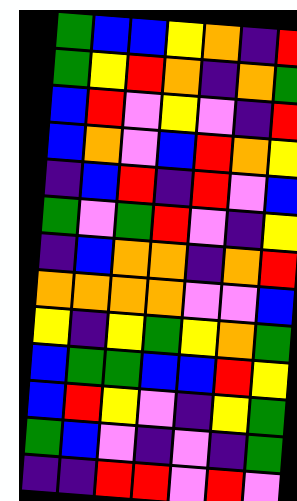[["green", "blue", "blue", "yellow", "orange", "indigo", "red"], ["green", "yellow", "red", "orange", "indigo", "orange", "green"], ["blue", "red", "violet", "yellow", "violet", "indigo", "red"], ["blue", "orange", "violet", "blue", "red", "orange", "yellow"], ["indigo", "blue", "red", "indigo", "red", "violet", "blue"], ["green", "violet", "green", "red", "violet", "indigo", "yellow"], ["indigo", "blue", "orange", "orange", "indigo", "orange", "red"], ["orange", "orange", "orange", "orange", "violet", "violet", "blue"], ["yellow", "indigo", "yellow", "green", "yellow", "orange", "green"], ["blue", "green", "green", "blue", "blue", "red", "yellow"], ["blue", "red", "yellow", "violet", "indigo", "yellow", "green"], ["green", "blue", "violet", "indigo", "violet", "indigo", "green"], ["indigo", "indigo", "red", "red", "violet", "red", "violet"]]